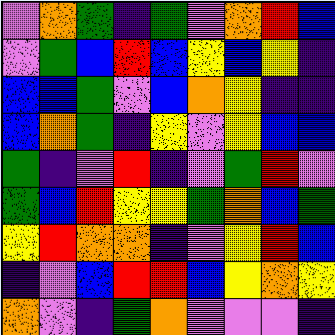[["violet", "orange", "green", "indigo", "green", "violet", "orange", "red", "blue"], ["violet", "green", "blue", "red", "blue", "yellow", "blue", "yellow", "indigo"], ["blue", "blue", "green", "violet", "blue", "orange", "yellow", "indigo", "indigo"], ["blue", "orange", "green", "indigo", "yellow", "violet", "yellow", "blue", "blue"], ["green", "indigo", "violet", "red", "indigo", "violet", "green", "red", "violet"], ["green", "blue", "red", "yellow", "yellow", "green", "orange", "blue", "green"], ["yellow", "red", "orange", "orange", "indigo", "violet", "yellow", "red", "blue"], ["indigo", "violet", "blue", "red", "red", "blue", "yellow", "orange", "yellow"], ["orange", "violet", "indigo", "green", "orange", "violet", "violet", "violet", "indigo"]]